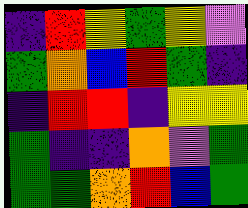[["indigo", "red", "yellow", "green", "yellow", "violet"], ["green", "orange", "blue", "red", "green", "indigo"], ["indigo", "red", "red", "indigo", "yellow", "yellow"], ["green", "indigo", "indigo", "orange", "violet", "green"], ["green", "green", "orange", "red", "blue", "green"]]